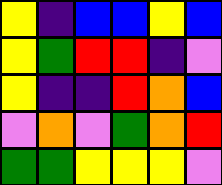[["yellow", "indigo", "blue", "blue", "yellow", "blue"], ["yellow", "green", "red", "red", "indigo", "violet"], ["yellow", "indigo", "indigo", "red", "orange", "blue"], ["violet", "orange", "violet", "green", "orange", "red"], ["green", "green", "yellow", "yellow", "yellow", "violet"]]